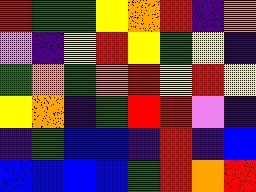[["red", "green", "green", "yellow", "orange", "red", "indigo", "orange"], ["violet", "indigo", "yellow", "red", "yellow", "green", "yellow", "indigo"], ["green", "orange", "green", "orange", "red", "yellow", "red", "yellow"], ["yellow", "orange", "indigo", "green", "red", "red", "violet", "indigo"], ["indigo", "green", "blue", "blue", "indigo", "red", "indigo", "blue"], ["blue", "blue", "blue", "blue", "green", "red", "orange", "red"]]